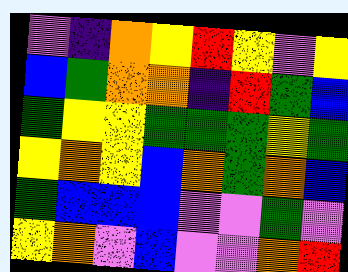[["violet", "indigo", "orange", "yellow", "red", "yellow", "violet", "yellow"], ["blue", "green", "orange", "orange", "indigo", "red", "green", "blue"], ["green", "yellow", "yellow", "green", "green", "green", "yellow", "green"], ["yellow", "orange", "yellow", "blue", "orange", "green", "orange", "blue"], ["green", "blue", "blue", "blue", "violet", "violet", "green", "violet"], ["yellow", "orange", "violet", "blue", "violet", "violet", "orange", "red"]]